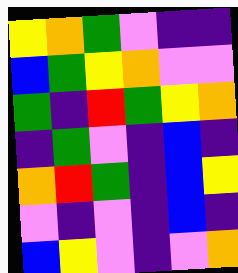[["yellow", "orange", "green", "violet", "indigo", "indigo"], ["blue", "green", "yellow", "orange", "violet", "violet"], ["green", "indigo", "red", "green", "yellow", "orange"], ["indigo", "green", "violet", "indigo", "blue", "indigo"], ["orange", "red", "green", "indigo", "blue", "yellow"], ["violet", "indigo", "violet", "indigo", "blue", "indigo"], ["blue", "yellow", "violet", "indigo", "violet", "orange"]]